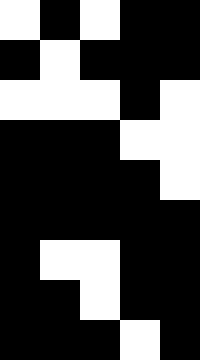[["white", "black", "white", "black", "black"], ["black", "white", "black", "black", "black"], ["white", "white", "white", "black", "white"], ["black", "black", "black", "white", "white"], ["black", "black", "black", "black", "white"], ["black", "black", "black", "black", "black"], ["black", "white", "white", "black", "black"], ["black", "black", "white", "black", "black"], ["black", "black", "black", "white", "black"]]